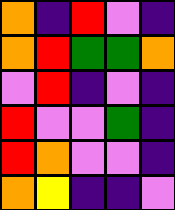[["orange", "indigo", "red", "violet", "indigo"], ["orange", "red", "green", "green", "orange"], ["violet", "red", "indigo", "violet", "indigo"], ["red", "violet", "violet", "green", "indigo"], ["red", "orange", "violet", "violet", "indigo"], ["orange", "yellow", "indigo", "indigo", "violet"]]